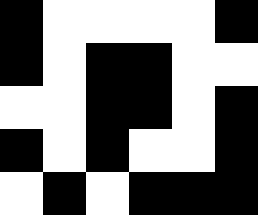[["black", "white", "white", "white", "white", "black"], ["black", "white", "black", "black", "white", "white"], ["white", "white", "black", "black", "white", "black"], ["black", "white", "black", "white", "white", "black"], ["white", "black", "white", "black", "black", "black"]]